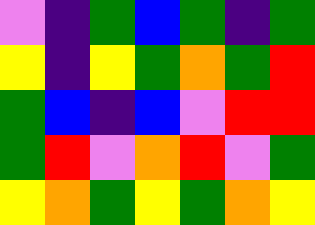[["violet", "indigo", "green", "blue", "green", "indigo", "green"], ["yellow", "indigo", "yellow", "green", "orange", "green", "red"], ["green", "blue", "indigo", "blue", "violet", "red", "red"], ["green", "red", "violet", "orange", "red", "violet", "green"], ["yellow", "orange", "green", "yellow", "green", "orange", "yellow"]]